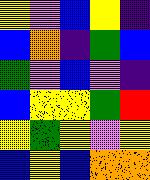[["yellow", "violet", "blue", "yellow", "indigo"], ["blue", "orange", "indigo", "green", "blue"], ["green", "violet", "blue", "violet", "indigo"], ["blue", "yellow", "yellow", "green", "red"], ["yellow", "green", "yellow", "violet", "yellow"], ["blue", "yellow", "blue", "orange", "orange"]]